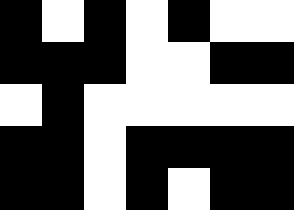[["black", "white", "black", "white", "black", "white", "white"], ["black", "black", "black", "white", "white", "black", "black"], ["white", "black", "white", "white", "white", "white", "white"], ["black", "black", "white", "black", "black", "black", "black"], ["black", "black", "white", "black", "white", "black", "black"]]